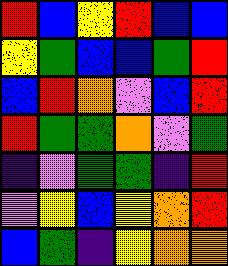[["red", "blue", "yellow", "red", "blue", "blue"], ["yellow", "green", "blue", "blue", "green", "red"], ["blue", "red", "orange", "violet", "blue", "red"], ["red", "green", "green", "orange", "violet", "green"], ["indigo", "violet", "green", "green", "indigo", "red"], ["violet", "yellow", "blue", "yellow", "orange", "red"], ["blue", "green", "indigo", "yellow", "orange", "orange"]]